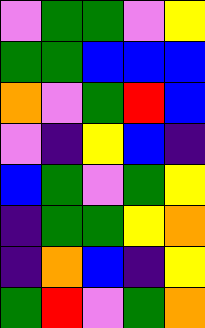[["violet", "green", "green", "violet", "yellow"], ["green", "green", "blue", "blue", "blue"], ["orange", "violet", "green", "red", "blue"], ["violet", "indigo", "yellow", "blue", "indigo"], ["blue", "green", "violet", "green", "yellow"], ["indigo", "green", "green", "yellow", "orange"], ["indigo", "orange", "blue", "indigo", "yellow"], ["green", "red", "violet", "green", "orange"]]